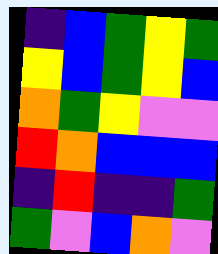[["indigo", "blue", "green", "yellow", "green"], ["yellow", "blue", "green", "yellow", "blue"], ["orange", "green", "yellow", "violet", "violet"], ["red", "orange", "blue", "blue", "blue"], ["indigo", "red", "indigo", "indigo", "green"], ["green", "violet", "blue", "orange", "violet"]]